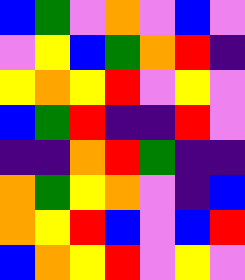[["blue", "green", "violet", "orange", "violet", "blue", "violet"], ["violet", "yellow", "blue", "green", "orange", "red", "indigo"], ["yellow", "orange", "yellow", "red", "violet", "yellow", "violet"], ["blue", "green", "red", "indigo", "indigo", "red", "violet"], ["indigo", "indigo", "orange", "red", "green", "indigo", "indigo"], ["orange", "green", "yellow", "orange", "violet", "indigo", "blue"], ["orange", "yellow", "red", "blue", "violet", "blue", "red"], ["blue", "orange", "yellow", "red", "violet", "yellow", "violet"]]